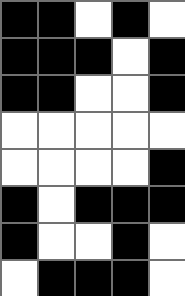[["black", "black", "white", "black", "white"], ["black", "black", "black", "white", "black"], ["black", "black", "white", "white", "black"], ["white", "white", "white", "white", "white"], ["white", "white", "white", "white", "black"], ["black", "white", "black", "black", "black"], ["black", "white", "white", "black", "white"], ["white", "black", "black", "black", "white"]]